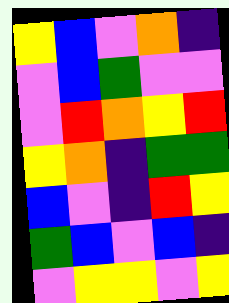[["yellow", "blue", "violet", "orange", "indigo"], ["violet", "blue", "green", "violet", "violet"], ["violet", "red", "orange", "yellow", "red"], ["yellow", "orange", "indigo", "green", "green"], ["blue", "violet", "indigo", "red", "yellow"], ["green", "blue", "violet", "blue", "indigo"], ["violet", "yellow", "yellow", "violet", "yellow"]]